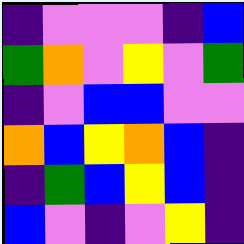[["indigo", "violet", "violet", "violet", "indigo", "blue"], ["green", "orange", "violet", "yellow", "violet", "green"], ["indigo", "violet", "blue", "blue", "violet", "violet"], ["orange", "blue", "yellow", "orange", "blue", "indigo"], ["indigo", "green", "blue", "yellow", "blue", "indigo"], ["blue", "violet", "indigo", "violet", "yellow", "indigo"]]